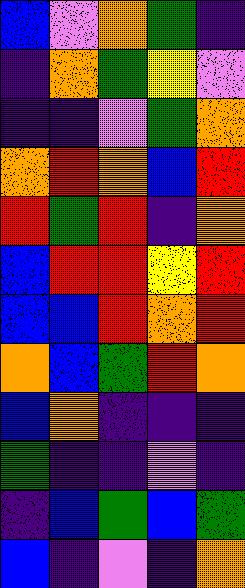[["blue", "violet", "orange", "green", "indigo"], ["indigo", "orange", "green", "yellow", "violet"], ["indigo", "indigo", "violet", "green", "orange"], ["orange", "red", "orange", "blue", "red"], ["red", "green", "red", "indigo", "orange"], ["blue", "red", "red", "yellow", "red"], ["blue", "blue", "red", "orange", "red"], ["orange", "blue", "green", "red", "orange"], ["blue", "orange", "indigo", "indigo", "indigo"], ["green", "indigo", "indigo", "violet", "indigo"], ["indigo", "blue", "green", "blue", "green"], ["blue", "indigo", "violet", "indigo", "orange"]]